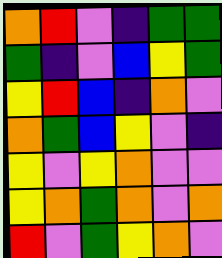[["orange", "red", "violet", "indigo", "green", "green"], ["green", "indigo", "violet", "blue", "yellow", "green"], ["yellow", "red", "blue", "indigo", "orange", "violet"], ["orange", "green", "blue", "yellow", "violet", "indigo"], ["yellow", "violet", "yellow", "orange", "violet", "violet"], ["yellow", "orange", "green", "orange", "violet", "orange"], ["red", "violet", "green", "yellow", "orange", "violet"]]